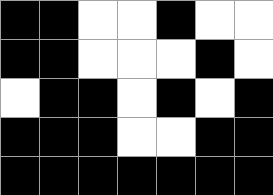[["black", "black", "white", "white", "black", "white", "white"], ["black", "black", "white", "white", "white", "black", "white"], ["white", "black", "black", "white", "black", "white", "black"], ["black", "black", "black", "white", "white", "black", "black"], ["black", "black", "black", "black", "black", "black", "black"]]